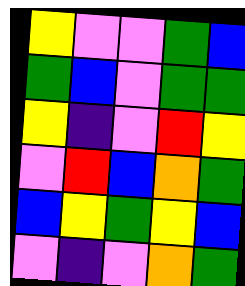[["yellow", "violet", "violet", "green", "blue"], ["green", "blue", "violet", "green", "green"], ["yellow", "indigo", "violet", "red", "yellow"], ["violet", "red", "blue", "orange", "green"], ["blue", "yellow", "green", "yellow", "blue"], ["violet", "indigo", "violet", "orange", "green"]]